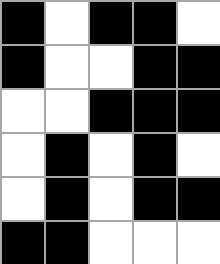[["black", "white", "black", "black", "white"], ["black", "white", "white", "black", "black"], ["white", "white", "black", "black", "black"], ["white", "black", "white", "black", "white"], ["white", "black", "white", "black", "black"], ["black", "black", "white", "white", "white"]]